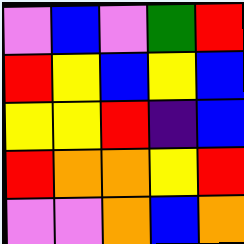[["violet", "blue", "violet", "green", "red"], ["red", "yellow", "blue", "yellow", "blue"], ["yellow", "yellow", "red", "indigo", "blue"], ["red", "orange", "orange", "yellow", "red"], ["violet", "violet", "orange", "blue", "orange"]]